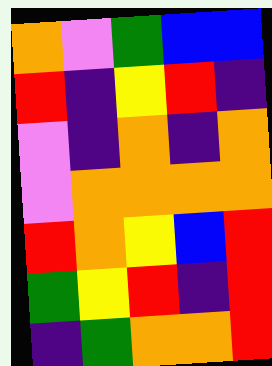[["orange", "violet", "green", "blue", "blue"], ["red", "indigo", "yellow", "red", "indigo"], ["violet", "indigo", "orange", "indigo", "orange"], ["violet", "orange", "orange", "orange", "orange"], ["red", "orange", "yellow", "blue", "red"], ["green", "yellow", "red", "indigo", "red"], ["indigo", "green", "orange", "orange", "red"]]